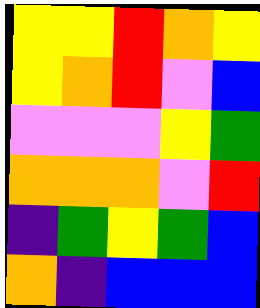[["yellow", "yellow", "red", "orange", "yellow"], ["yellow", "orange", "red", "violet", "blue"], ["violet", "violet", "violet", "yellow", "green"], ["orange", "orange", "orange", "violet", "red"], ["indigo", "green", "yellow", "green", "blue"], ["orange", "indigo", "blue", "blue", "blue"]]